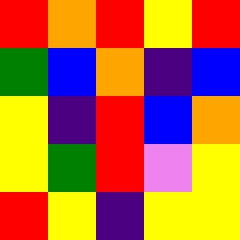[["red", "orange", "red", "yellow", "red"], ["green", "blue", "orange", "indigo", "blue"], ["yellow", "indigo", "red", "blue", "orange"], ["yellow", "green", "red", "violet", "yellow"], ["red", "yellow", "indigo", "yellow", "yellow"]]